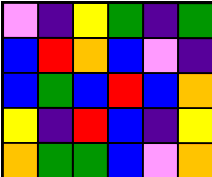[["violet", "indigo", "yellow", "green", "indigo", "green"], ["blue", "red", "orange", "blue", "violet", "indigo"], ["blue", "green", "blue", "red", "blue", "orange"], ["yellow", "indigo", "red", "blue", "indigo", "yellow"], ["orange", "green", "green", "blue", "violet", "orange"]]